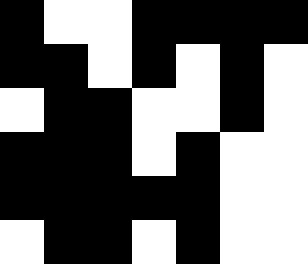[["black", "white", "white", "black", "black", "black", "black"], ["black", "black", "white", "black", "white", "black", "white"], ["white", "black", "black", "white", "white", "black", "white"], ["black", "black", "black", "white", "black", "white", "white"], ["black", "black", "black", "black", "black", "white", "white"], ["white", "black", "black", "white", "black", "white", "white"]]